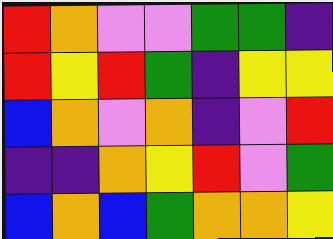[["red", "orange", "violet", "violet", "green", "green", "indigo"], ["red", "yellow", "red", "green", "indigo", "yellow", "yellow"], ["blue", "orange", "violet", "orange", "indigo", "violet", "red"], ["indigo", "indigo", "orange", "yellow", "red", "violet", "green"], ["blue", "orange", "blue", "green", "orange", "orange", "yellow"]]